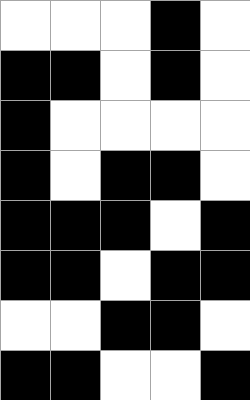[["white", "white", "white", "black", "white"], ["black", "black", "white", "black", "white"], ["black", "white", "white", "white", "white"], ["black", "white", "black", "black", "white"], ["black", "black", "black", "white", "black"], ["black", "black", "white", "black", "black"], ["white", "white", "black", "black", "white"], ["black", "black", "white", "white", "black"]]